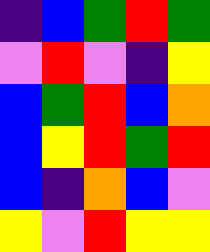[["indigo", "blue", "green", "red", "green"], ["violet", "red", "violet", "indigo", "yellow"], ["blue", "green", "red", "blue", "orange"], ["blue", "yellow", "red", "green", "red"], ["blue", "indigo", "orange", "blue", "violet"], ["yellow", "violet", "red", "yellow", "yellow"]]